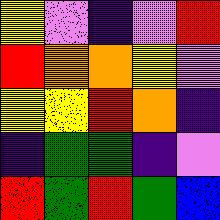[["yellow", "violet", "indigo", "violet", "red"], ["red", "orange", "orange", "yellow", "violet"], ["yellow", "yellow", "red", "orange", "indigo"], ["indigo", "green", "green", "indigo", "violet"], ["red", "green", "red", "green", "blue"]]